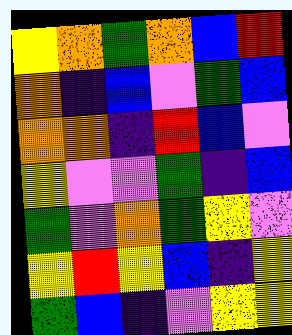[["yellow", "orange", "green", "orange", "blue", "red"], ["orange", "indigo", "blue", "violet", "green", "blue"], ["orange", "orange", "indigo", "red", "blue", "violet"], ["yellow", "violet", "violet", "green", "indigo", "blue"], ["green", "violet", "orange", "green", "yellow", "violet"], ["yellow", "red", "yellow", "blue", "indigo", "yellow"], ["green", "blue", "indigo", "violet", "yellow", "yellow"]]